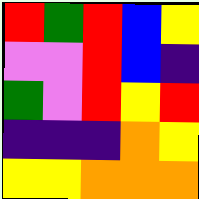[["red", "green", "red", "blue", "yellow"], ["violet", "violet", "red", "blue", "indigo"], ["green", "violet", "red", "yellow", "red"], ["indigo", "indigo", "indigo", "orange", "yellow"], ["yellow", "yellow", "orange", "orange", "orange"]]